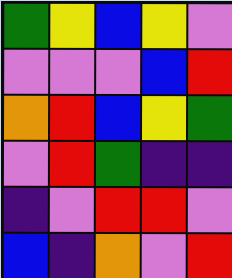[["green", "yellow", "blue", "yellow", "violet"], ["violet", "violet", "violet", "blue", "red"], ["orange", "red", "blue", "yellow", "green"], ["violet", "red", "green", "indigo", "indigo"], ["indigo", "violet", "red", "red", "violet"], ["blue", "indigo", "orange", "violet", "red"]]